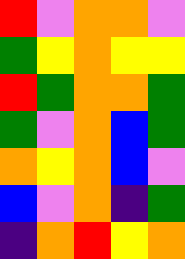[["red", "violet", "orange", "orange", "violet"], ["green", "yellow", "orange", "yellow", "yellow"], ["red", "green", "orange", "orange", "green"], ["green", "violet", "orange", "blue", "green"], ["orange", "yellow", "orange", "blue", "violet"], ["blue", "violet", "orange", "indigo", "green"], ["indigo", "orange", "red", "yellow", "orange"]]